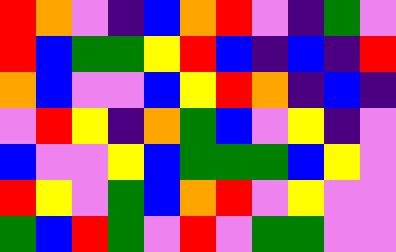[["red", "orange", "violet", "indigo", "blue", "orange", "red", "violet", "indigo", "green", "violet"], ["red", "blue", "green", "green", "yellow", "red", "blue", "indigo", "blue", "indigo", "red"], ["orange", "blue", "violet", "violet", "blue", "yellow", "red", "orange", "indigo", "blue", "indigo"], ["violet", "red", "yellow", "indigo", "orange", "green", "blue", "violet", "yellow", "indigo", "violet"], ["blue", "violet", "violet", "yellow", "blue", "green", "green", "green", "blue", "yellow", "violet"], ["red", "yellow", "violet", "green", "blue", "orange", "red", "violet", "yellow", "violet", "violet"], ["green", "blue", "red", "green", "violet", "red", "violet", "green", "green", "violet", "violet"]]